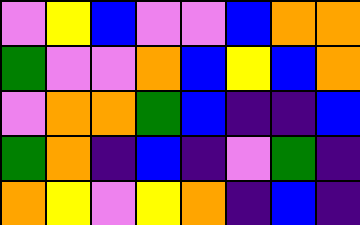[["violet", "yellow", "blue", "violet", "violet", "blue", "orange", "orange"], ["green", "violet", "violet", "orange", "blue", "yellow", "blue", "orange"], ["violet", "orange", "orange", "green", "blue", "indigo", "indigo", "blue"], ["green", "orange", "indigo", "blue", "indigo", "violet", "green", "indigo"], ["orange", "yellow", "violet", "yellow", "orange", "indigo", "blue", "indigo"]]